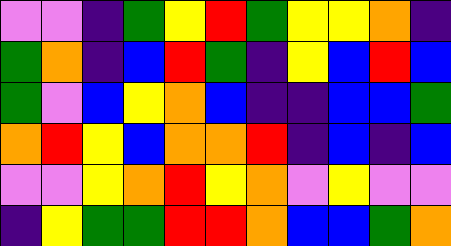[["violet", "violet", "indigo", "green", "yellow", "red", "green", "yellow", "yellow", "orange", "indigo"], ["green", "orange", "indigo", "blue", "red", "green", "indigo", "yellow", "blue", "red", "blue"], ["green", "violet", "blue", "yellow", "orange", "blue", "indigo", "indigo", "blue", "blue", "green"], ["orange", "red", "yellow", "blue", "orange", "orange", "red", "indigo", "blue", "indigo", "blue"], ["violet", "violet", "yellow", "orange", "red", "yellow", "orange", "violet", "yellow", "violet", "violet"], ["indigo", "yellow", "green", "green", "red", "red", "orange", "blue", "blue", "green", "orange"]]